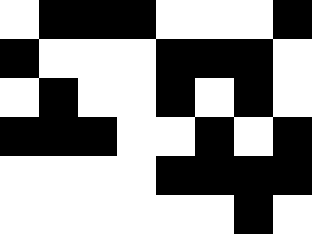[["white", "black", "black", "black", "white", "white", "white", "black"], ["black", "white", "white", "white", "black", "black", "black", "white"], ["white", "black", "white", "white", "black", "white", "black", "white"], ["black", "black", "black", "white", "white", "black", "white", "black"], ["white", "white", "white", "white", "black", "black", "black", "black"], ["white", "white", "white", "white", "white", "white", "black", "white"]]